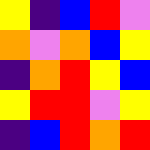[["yellow", "indigo", "blue", "red", "violet"], ["orange", "violet", "orange", "blue", "yellow"], ["indigo", "orange", "red", "yellow", "blue"], ["yellow", "red", "red", "violet", "yellow"], ["indigo", "blue", "red", "orange", "red"]]